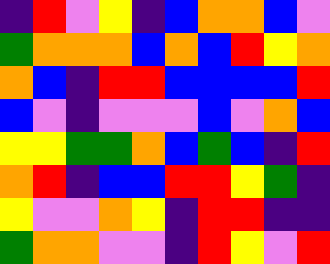[["indigo", "red", "violet", "yellow", "indigo", "blue", "orange", "orange", "blue", "violet"], ["green", "orange", "orange", "orange", "blue", "orange", "blue", "red", "yellow", "orange"], ["orange", "blue", "indigo", "red", "red", "blue", "blue", "blue", "blue", "red"], ["blue", "violet", "indigo", "violet", "violet", "violet", "blue", "violet", "orange", "blue"], ["yellow", "yellow", "green", "green", "orange", "blue", "green", "blue", "indigo", "red"], ["orange", "red", "indigo", "blue", "blue", "red", "red", "yellow", "green", "indigo"], ["yellow", "violet", "violet", "orange", "yellow", "indigo", "red", "red", "indigo", "indigo"], ["green", "orange", "orange", "violet", "violet", "indigo", "red", "yellow", "violet", "red"]]